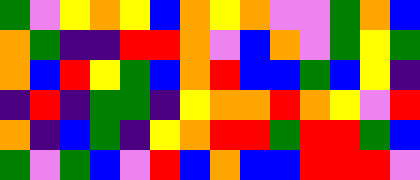[["green", "violet", "yellow", "orange", "yellow", "blue", "orange", "yellow", "orange", "violet", "violet", "green", "orange", "blue"], ["orange", "green", "indigo", "indigo", "red", "red", "orange", "violet", "blue", "orange", "violet", "green", "yellow", "green"], ["orange", "blue", "red", "yellow", "green", "blue", "orange", "red", "blue", "blue", "green", "blue", "yellow", "indigo"], ["indigo", "red", "indigo", "green", "green", "indigo", "yellow", "orange", "orange", "red", "orange", "yellow", "violet", "red"], ["orange", "indigo", "blue", "green", "indigo", "yellow", "orange", "red", "red", "green", "red", "red", "green", "blue"], ["green", "violet", "green", "blue", "violet", "red", "blue", "orange", "blue", "blue", "red", "red", "red", "violet"]]